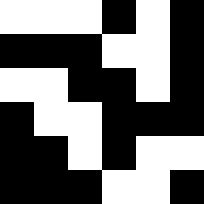[["white", "white", "white", "black", "white", "black"], ["black", "black", "black", "white", "white", "black"], ["white", "white", "black", "black", "white", "black"], ["black", "white", "white", "black", "black", "black"], ["black", "black", "white", "black", "white", "white"], ["black", "black", "black", "white", "white", "black"]]